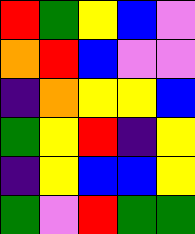[["red", "green", "yellow", "blue", "violet"], ["orange", "red", "blue", "violet", "violet"], ["indigo", "orange", "yellow", "yellow", "blue"], ["green", "yellow", "red", "indigo", "yellow"], ["indigo", "yellow", "blue", "blue", "yellow"], ["green", "violet", "red", "green", "green"]]